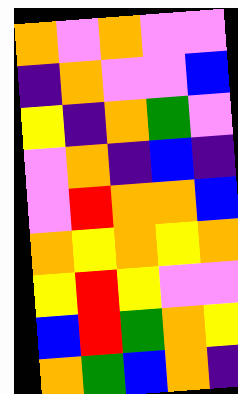[["orange", "violet", "orange", "violet", "violet"], ["indigo", "orange", "violet", "violet", "blue"], ["yellow", "indigo", "orange", "green", "violet"], ["violet", "orange", "indigo", "blue", "indigo"], ["violet", "red", "orange", "orange", "blue"], ["orange", "yellow", "orange", "yellow", "orange"], ["yellow", "red", "yellow", "violet", "violet"], ["blue", "red", "green", "orange", "yellow"], ["orange", "green", "blue", "orange", "indigo"]]